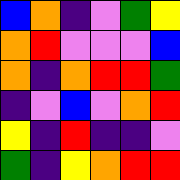[["blue", "orange", "indigo", "violet", "green", "yellow"], ["orange", "red", "violet", "violet", "violet", "blue"], ["orange", "indigo", "orange", "red", "red", "green"], ["indigo", "violet", "blue", "violet", "orange", "red"], ["yellow", "indigo", "red", "indigo", "indigo", "violet"], ["green", "indigo", "yellow", "orange", "red", "red"]]